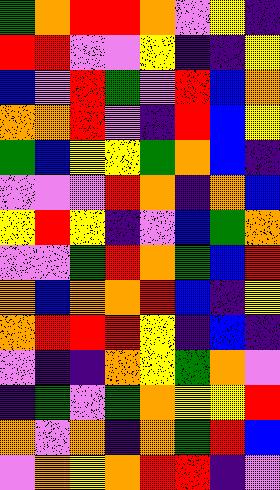[["green", "orange", "red", "red", "orange", "violet", "yellow", "indigo"], ["red", "red", "violet", "violet", "yellow", "indigo", "indigo", "yellow"], ["blue", "violet", "red", "green", "violet", "red", "blue", "orange"], ["orange", "orange", "red", "violet", "indigo", "red", "blue", "yellow"], ["green", "blue", "yellow", "yellow", "green", "orange", "blue", "indigo"], ["violet", "violet", "violet", "red", "orange", "indigo", "orange", "blue"], ["yellow", "red", "yellow", "indigo", "violet", "blue", "green", "orange"], ["violet", "violet", "green", "red", "orange", "green", "blue", "red"], ["orange", "blue", "orange", "orange", "red", "blue", "indigo", "yellow"], ["orange", "red", "red", "red", "yellow", "indigo", "blue", "indigo"], ["violet", "indigo", "indigo", "orange", "yellow", "green", "orange", "violet"], ["indigo", "green", "violet", "green", "orange", "yellow", "yellow", "red"], ["orange", "violet", "orange", "indigo", "orange", "green", "red", "blue"], ["violet", "orange", "yellow", "orange", "red", "red", "indigo", "violet"]]